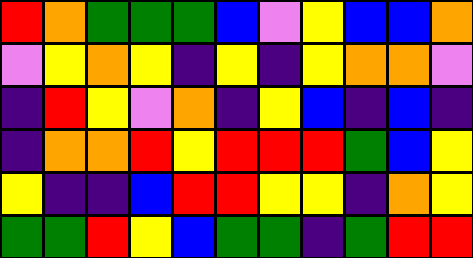[["red", "orange", "green", "green", "green", "blue", "violet", "yellow", "blue", "blue", "orange"], ["violet", "yellow", "orange", "yellow", "indigo", "yellow", "indigo", "yellow", "orange", "orange", "violet"], ["indigo", "red", "yellow", "violet", "orange", "indigo", "yellow", "blue", "indigo", "blue", "indigo"], ["indigo", "orange", "orange", "red", "yellow", "red", "red", "red", "green", "blue", "yellow"], ["yellow", "indigo", "indigo", "blue", "red", "red", "yellow", "yellow", "indigo", "orange", "yellow"], ["green", "green", "red", "yellow", "blue", "green", "green", "indigo", "green", "red", "red"]]